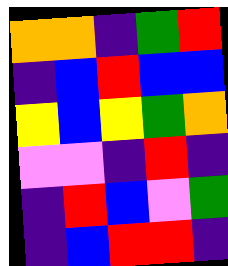[["orange", "orange", "indigo", "green", "red"], ["indigo", "blue", "red", "blue", "blue"], ["yellow", "blue", "yellow", "green", "orange"], ["violet", "violet", "indigo", "red", "indigo"], ["indigo", "red", "blue", "violet", "green"], ["indigo", "blue", "red", "red", "indigo"]]